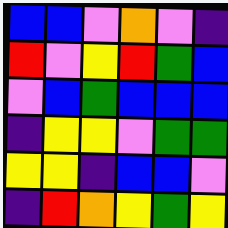[["blue", "blue", "violet", "orange", "violet", "indigo"], ["red", "violet", "yellow", "red", "green", "blue"], ["violet", "blue", "green", "blue", "blue", "blue"], ["indigo", "yellow", "yellow", "violet", "green", "green"], ["yellow", "yellow", "indigo", "blue", "blue", "violet"], ["indigo", "red", "orange", "yellow", "green", "yellow"]]